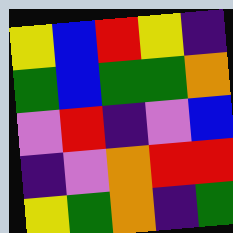[["yellow", "blue", "red", "yellow", "indigo"], ["green", "blue", "green", "green", "orange"], ["violet", "red", "indigo", "violet", "blue"], ["indigo", "violet", "orange", "red", "red"], ["yellow", "green", "orange", "indigo", "green"]]